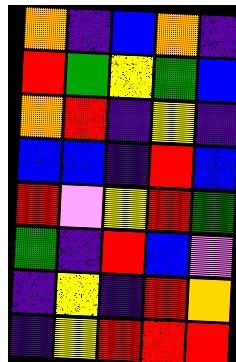[["orange", "indigo", "blue", "orange", "indigo"], ["red", "green", "yellow", "green", "blue"], ["orange", "red", "indigo", "yellow", "indigo"], ["blue", "blue", "indigo", "red", "blue"], ["red", "violet", "yellow", "red", "green"], ["green", "indigo", "red", "blue", "violet"], ["indigo", "yellow", "indigo", "red", "orange"], ["indigo", "yellow", "red", "red", "red"]]